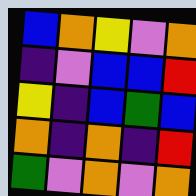[["blue", "orange", "yellow", "violet", "orange"], ["indigo", "violet", "blue", "blue", "red"], ["yellow", "indigo", "blue", "green", "blue"], ["orange", "indigo", "orange", "indigo", "red"], ["green", "violet", "orange", "violet", "orange"]]